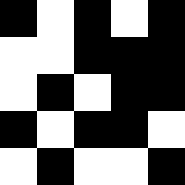[["black", "white", "black", "white", "black"], ["white", "white", "black", "black", "black"], ["white", "black", "white", "black", "black"], ["black", "white", "black", "black", "white"], ["white", "black", "white", "white", "black"]]